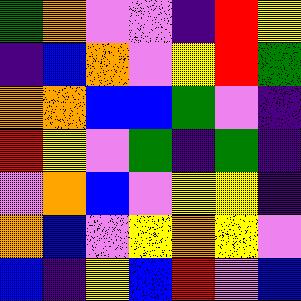[["green", "orange", "violet", "violet", "indigo", "red", "yellow"], ["indigo", "blue", "orange", "violet", "yellow", "red", "green"], ["orange", "orange", "blue", "blue", "green", "violet", "indigo"], ["red", "yellow", "violet", "green", "indigo", "green", "indigo"], ["violet", "orange", "blue", "violet", "yellow", "yellow", "indigo"], ["orange", "blue", "violet", "yellow", "orange", "yellow", "violet"], ["blue", "indigo", "yellow", "blue", "red", "violet", "blue"]]